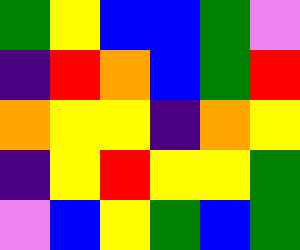[["green", "yellow", "blue", "blue", "green", "violet"], ["indigo", "red", "orange", "blue", "green", "red"], ["orange", "yellow", "yellow", "indigo", "orange", "yellow"], ["indigo", "yellow", "red", "yellow", "yellow", "green"], ["violet", "blue", "yellow", "green", "blue", "green"]]